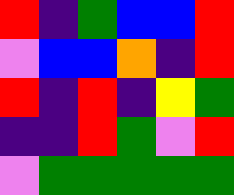[["red", "indigo", "green", "blue", "blue", "red"], ["violet", "blue", "blue", "orange", "indigo", "red"], ["red", "indigo", "red", "indigo", "yellow", "green"], ["indigo", "indigo", "red", "green", "violet", "red"], ["violet", "green", "green", "green", "green", "green"]]